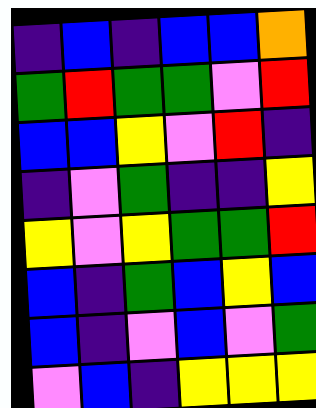[["indigo", "blue", "indigo", "blue", "blue", "orange"], ["green", "red", "green", "green", "violet", "red"], ["blue", "blue", "yellow", "violet", "red", "indigo"], ["indigo", "violet", "green", "indigo", "indigo", "yellow"], ["yellow", "violet", "yellow", "green", "green", "red"], ["blue", "indigo", "green", "blue", "yellow", "blue"], ["blue", "indigo", "violet", "blue", "violet", "green"], ["violet", "blue", "indigo", "yellow", "yellow", "yellow"]]